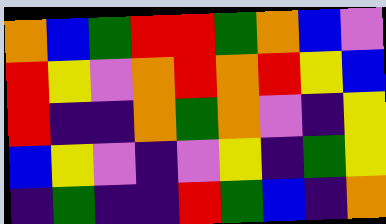[["orange", "blue", "green", "red", "red", "green", "orange", "blue", "violet"], ["red", "yellow", "violet", "orange", "red", "orange", "red", "yellow", "blue"], ["red", "indigo", "indigo", "orange", "green", "orange", "violet", "indigo", "yellow"], ["blue", "yellow", "violet", "indigo", "violet", "yellow", "indigo", "green", "yellow"], ["indigo", "green", "indigo", "indigo", "red", "green", "blue", "indigo", "orange"]]